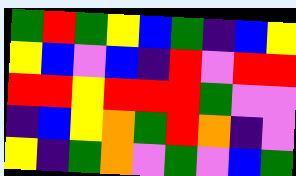[["green", "red", "green", "yellow", "blue", "green", "indigo", "blue", "yellow"], ["yellow", "blue", "violet", "blue", "indigo", "red", "violet", "red", "red"], ["red", "red", "yellow", "red", "red", "red", "green", "violet", "violet"], ["indigo", "blue", "yellow", "orange", "green", "red", "orange", "indigo", "violet"], ["yellow", "indigo", "green", "orange", "violet", "green", "violet", "blue", "green"]]